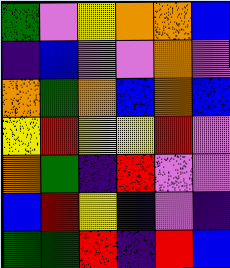[["green", "violet", "yellow", "orange", "orange", "blue"], ["indigo", "blue", "violet", "violet", "orange", "violet"], ["orange", "green", "orange", "blue", "orange", "blue"], ["yellow", "red", "yellow", "yellow", "red", "violet"], ["orange", "green", "indigo", "red", "violet", "violet"], ["blue", "red", "yellow", "indigo", "violet", "indigo"], ["green", "green", "red", "indigo", "red", "blue"]]